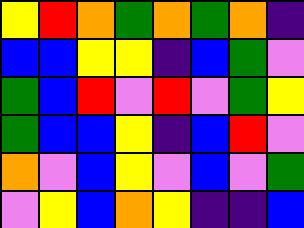[["yellow", "red", "orange", "green", "orange", "green", "orange", "indigo"], ["blue", "blue", "yellow", "yellow", "indigo", "blue", "green", "violet"], ["green", "blue", "red", "violet", "red", "violet", "green", "yellow"], ["green", "blue", "blue", "yellow", "indigo", "blue", "red", "violet"], ["orange", "violet", "blue", "yellow", "violet", "blue", "violet", "green"], ["violet", "yellow", "blue", "orange", "yellow", "indigo", "indigo", "blue"]]